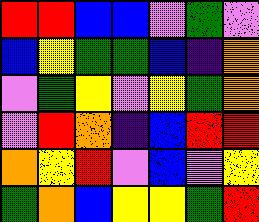[["red", "red", "blue", "blue", "violet", "green", "violet"], ["blue", "yellow", "green", "green", "blue", "indigo", "orange"], ["violet", "green", "yellow", "violet", "yellow", "green", "orange"], ["violet", "red", "orange", "indigo", "blue", "red", "red"], ["orange", "yellow", "red", "violet", "blue", "violet", "yellow"], ["green", "orange", "blue", "yellow", "yellow", "green", "red"]]